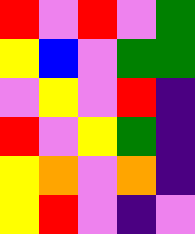[["red", "violet", "red", "violet", "green"], ["yellow", "blue", "violet", "green", "green"], ["violet", "yellow", "violet", "red", "indigo"], ["red", "violet", "yellow", "green", "indigo"], ["yellow", "orange", "violet", "orange", "indigo"], ["yellow", "red", "violet", "indigo", "violet"]]